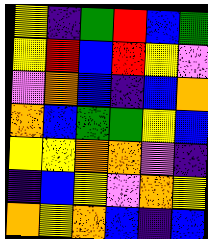[["yellow", "indigo", "green", "red", "blue", "green"], ["yellow", "red", "blue", "red", "yellow", "violet"], ["violet", "orange", "blue", "indigo", "blue", "orange"], ["orange", "blue", "green", "green", "yellow", "blue"], ["yellow", "yellow", "orange", "orange", "violet", "indigo"], ["indigo", "blue", "yellow", "violet", "orange", "yellow"], ["orange", "yellow", "orange", "blue", "indigo", "blue"]]